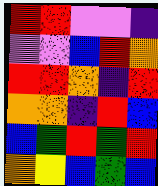[["red", "red", "violet", "violet", "indigo"], ["violet", "violet", "blue", "red", "orange"], ["red", "red", "orange", "indigo", "red"], ["orange", "orange", "indigo", "red", "blue"], ["blue", "green", "red", "green", "red"], ["orange", "yellow", "blue", "green", "blue"]]